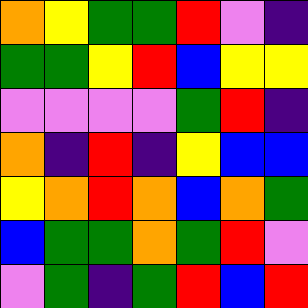[["orange", "yellow", "green", "green", "red", "violet", "indigo"], ["green", "green", "yellow", "red", "blue", "yellow", "yellow"], ["violet", "violet", "violet", "violet", "green", "red", "indigo"], ["orange", "indigo", "red", "indigo", "yellow", "blue", "blue"], ["yellow", "orange", "red", "orange", "blue", "orange", "green"], ["blue", "green", "green", "orange", "green", "red", "violet"], ["violet", "green", "indigo", "green", "red", "blue", "red"]]